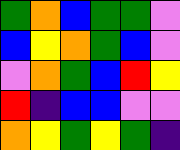[["green", "orange", "blue", "green", "green", "violet"], ["blue", "yellow", "orange", "green", "blue", "violet"], ["violet", "orange", "green", "blue", "red", "yellow"], ["red", "indigo", "blue", "blue", "violet", "violet"], ["orange", "yellow", "green", "yellow", "green", "indigo"]]